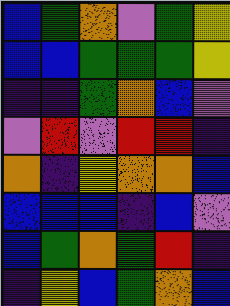[["blue", "green", "orange", "violet", "green", "yellow"], ["blue", "blue", "green", "green", "green", "yellow"], ["indigo", "indigo", "green", "orange", "blue", "violet"], ["violet", "red", "violet", "red", "red", "indigo"], ["orange", "indigo", "yellow", "orange", "orange", "blue"], ["blue", "blue", "blue", "indigo", "blue", "violet"], ["blue", "green", "orange", "green", "red", "indigo"], ["indigo", "yellow", "blue", "green", "orange", "blue"]]